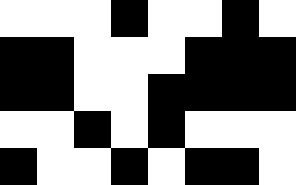[["white", "white", "white", "black", "white", "white", "black", "white"], ["black", "black", "white", "white", "white", "black", "black", "black"], ["black", "black", "white", "white", "black", "black", "black", "black"], ["white", "white", "black", "white", "black", "white", "white", "white"], ["black", "white", "white", "black", "white", "black", "black", "white"]]